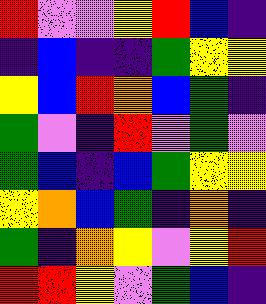[["red", "violet", "violet", "yellow", "red", "blue", "indigo"], ["indigo", "blue", "indigo", "indigo", "green", "yellow", "yellow"], ["yellow", "blue", "red", "orange", "blue", "green", "indigo"], ["green", "violet", "indigo", "red", "violet", "green", "violet"], ["green", "blue", "indigo", "blue", "green", "yellow", "yellow"], ["yellow", "orange", "blue", "green", "indigo", "orange", "indigo"], ["green", "indigo", "orange", "yellow", "violet", "yellow", "red"], ["red", "red", "yellow", "violet", "green", "blue", "indigo"]]